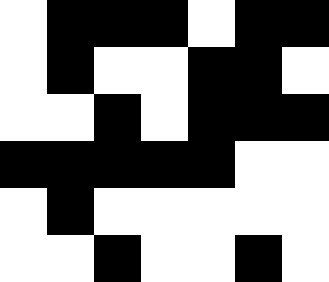[["white", "black", "black", "black", "white", "black", "black"], ["white", "black", "white", "white", "black", "black", "white"], ["white", "white", "black", "white", "black", "black", "black"], ["black", "black", "black", "black", "black", "white", "white"], ["white", "black", "white", "white", "white", "white", "white"], ["white", "white", "black", "white", "white", "black", "white"]]